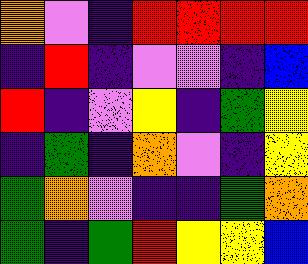[["orange", "violet", "indigo", "red", "red", "red", "red"], ["indigo", "red", "indigo", "violet", "violet", "indigo", "blue"], ["red", "indigo", "violet", "yellow", "indigo", "green", "yellow"], ["indigo", "green", "indigo", "orange", "violet", "indigo", "yellow"], ["green", "orange", "violet", "indigo", "indigo", "green", "orange"], ["green", "indigo", "green", "red", "yellow", "yellow", "blue"]]